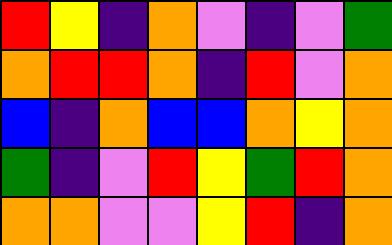[["red", "yellow", "indigo", "orange", "violet", "indigo", "violet", "green"], ["orange", "red", "red", "orange", "indigo", "red", "violet", "orange"], ["blue", "indigo", "orange", "blue", "blue", "orange", "yellow", "orange"], ["green", "indigo", "violet", "red", "yellow", "green", "red", "orange"], ["orange", "orange", "violet", "violet", "yellow", "red", "indigo", "orange"]]